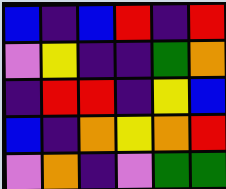[["blue", "indigo", "blue", "red", "indigo", "red"], ["violet", "yellow", "indigo", "indigo", "green", "orange"], ["indigo", "red", "red", "indigo", "yellow", "blue"], ["blue", "indigo", "orange", "yellow", "orange", "red"], ["violet", "orange", "indigo", "violet", "green", "green"]]